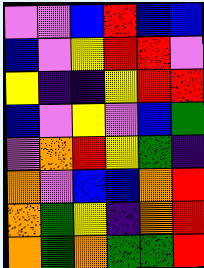[["violet", "violet", "blue", "red", "blue", "blue"], ["blue", "violet", "yellow", "red", "red", "violet"], ["yellow", "indigo", "indigo", "yellow", "red", "red"], ["blue", "violet", "yellow", "violet", "blue", "green"], ["violet", "orange", "red", "yellow", "green", "indigo"], ["orange", "violet", "blue", "blue", "orange", "red"], ["orange", "green", "yellow", "indigo", "orange", "red"], ["orange", "green", "orange", "green", "green", "red"]]